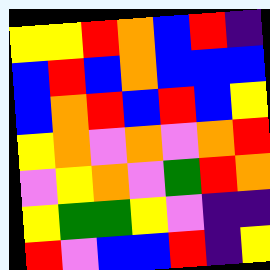[["yellow", "yellow", "red", "orange", "blue", "red", "indigo"], ["blue", "red", "blue", "orange", "blue", "blue", "blue"], ["blue", "orange", "red", "blue", "red", "blue", "yellow"], ["yellow", "orange", "violet", "orange", "violet", "orange", "red"], ["violet", "yellow", "orange", "violet", "green", "red", "orange"], ["yellow", "green", "green", "yellow", "violet", "indigo", "indigo"], ["red", "violet", "blue", "blue", "red", "indigo", "yellow"]]